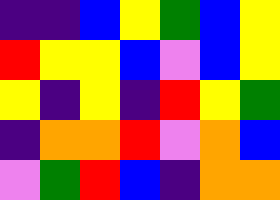[["indigo", "indigo", "blue", "yellow", "green", "blue", "yellow"], ["red", "yellow", "yellow", "blue", "violet", "blue", "yellow"], ["yellow", "indigo", "yellow", "indigo", "red", "yellow", "green"], ["indigo", "orange", "orange", "red", "violet", "orange", "blue"], ["violet", "green", "red", "blue", "indigo", "orange", "orange"]]